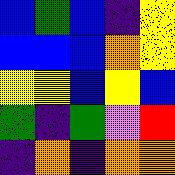[["blue", "green", "blue", "indigo", "yellow"], ["blue", "blue", "blue", "orange", "yellow"], ["yellow", "yellow", "blue", "yellow", "blue"], ["green", "indigo", "green", "violet", "red"], ["indigo", "orange", "indigo", "orange", "orange"]]